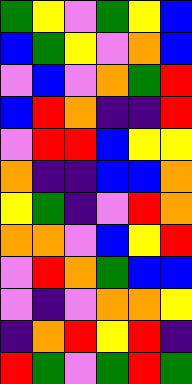[["green", "yellow", "violet", "green", "yellow", "blue"], ["blue", "green", "yellow", "violet", "orange", "blue"], ["violet", "blue", "violet", "orange", "green", "red"], ["blue", "red", "orange", "indigo", "indigo", "red"], ["violet", "red", "red", "blue", "yellow", "yellow"], ["orange", "indigo", "indigo", "blue", "blue", "orange"], ["yellow", "green", "indigo", "violet", "red", "orange"], ["orange", "orange", "violet", "blue", "yellow", "red"], ["violet", "red", "orange", "green", "blue", "blue"], ["violet", "indigo", "violet", "orange", "orange", "yellow"], ["indigo", "orange", "red", "yellow", "red", "indigo"], ["red", "green", "violet", "green", "red", "green"]]